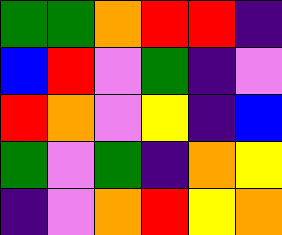[["green", "green", "orange", "red", "red", "indigo"], ["blue", "red", "violet", "green", "indigo", "violet"], ["red", "orange", "violet", "yellow", "indigo", "blue"], ["green", "violet", "green", "indigo", "orange", "yellow"], ["indigo", "violet", "orange", "red", "yellow", "orange"]]